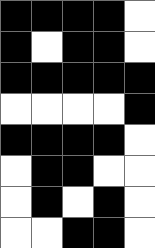[["black", "black", "black", "black", "white"], ["black", "white", "black", "black", "white"], ["black", "black", "black", "black", "black"], ["white", "white", "white", "white", "black"], ["black", "black", "black", "black", "white"], ["white", "black", "black", "white", "white"], ["white", "black", "white", "black", "white"], ["white", "white", "black", "black", "white"]]